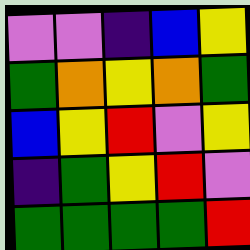[["violet", "violet", "indigo", "blue", "yellow"], ["green", "orange", "yellow", "orange", "green"], ["blue", "yellow", "red", "violet", "yellow"], ["indigo", "green", "yellow", "red", "violet"], ["green", "green", "green", "green", "red"]]